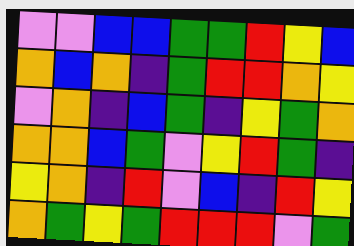[["violet", "violet", "blue", "blue", "green", "green", "red", "yellow", "blue"], ["orange", "blue", "orange", "indigo", "green", "red", "red", "orange", "yellow"], ["violet", "orange", "indigo", "blue", "green", "indigo", "yellow", "green", "orange"], ["orange", "orange", "blue", "green", "violet", "yellow", "red", "green", "indigo"], ["yellow", "orange", "indigo", "red", "violet", "blue", "indigo", "red", "yellow"], ["orange", "green", "yellow", "green", "red", "red", "red", "violet", "green"]]